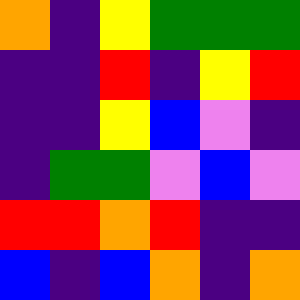[["orange", "indigo", "yellow", "green", "green", "green"], ["indigo", "indigo", "red", "indigo", "yellow", "red"], ["indigo", "indigo", "yellow", "blue", "violet", "indigo"], ["indigo", "green", "green", "violet", "blue", "violet"], ["red", "red", "orange", "red", "indigo", "indigo"], ["blue", "indigo", "blue", "orange", "indigo", "orange"]]